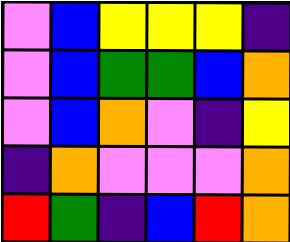[["violet", "blue", "yellow", "yellow", "yellow", "indigo"], ["violet", "blue", "green", "green", "blue", "orange"], ["violet", "blue", "orange", "violet", "indigo", "yellow"], ["indigo", "orange", "violet", "violet", "violet", "orange"], ["red", "green", "indigo", "blue", "red", "orange"]]